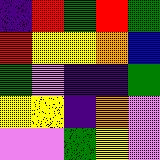[["indigo", "red", "green", "red", "green"], ["red", "yellow", "yellow", "orange", "blue"], ["green", "violet", "indigo", "indigo", "green"], ["yellow", "yellow", "indigo", "orange", "violet"], ["violet", "violet", "green", "yellow", "violet"]]